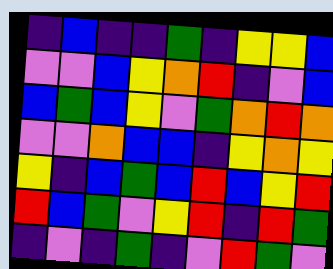[["indigo", "blue", "indigo", "indigo", "green", "indigo", "yellow", "yellow", "blue"], ["violet", "violet", "blue", "yellow", "orange", "red", "indigo", "violet", "blue"], ["blue", "green", "blue", "yellow", "violet", "green", "orange", "red", "orange"], ["violet", "violet", "orange", "blue", "blue", "indigo", "yellow", "orange", "yellow"], ["yellow", "indigo", "blue", "green", "blue", "red", "blue", "yellow", "red"], ["red", "blue", "green", "violet", "yellow", "red", "indigo", "red", "green"], ["indigo", "violet", "indigo", "green", "indigo", "violet", "red", "green", "violet"]]